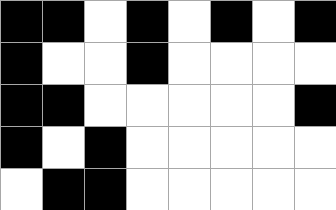[["black", "black", "white", "black", "white", "black", "white", "black"], ["black", "white", "white", "black", "white", "white", "white", "white"], ["black", "black", "white", "white", "white", "white", "white", "black"], ["black", "white", "black", "white", "white", "white", "white", "white"], ["white", "black", "black", "white", "white", "white", "white", "white"]]